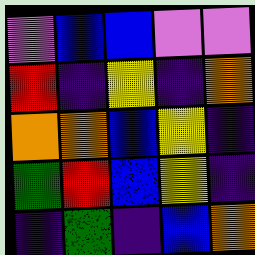[["violet", "blue", "blue", "violet", "violet"], ["red", "indigo", "yellow", "indigo", "orange"], ["orange", "orange", "blue", "yellow", "indigo"], ["green", "red", "blue", "yellow", "indigo"], ["indigo", "green", "indigo", "blue", "orange"]]